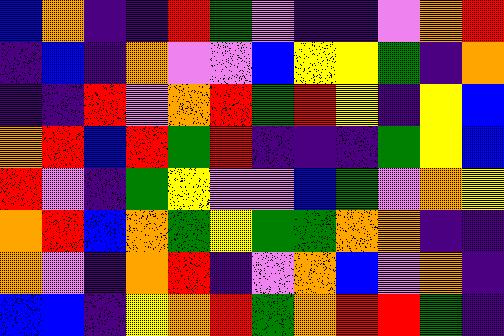[["blue", "orange", "indigo", "indigo", "red", "green", "violet", "indigo", "indigo", "violet", "orange", "red"], ["indigo", "blue", "indigo", "orange", "violet", "violet", "blue", "yellow", "yellow", "green", "indigo", "orange"], ["indigo", "indigo", "red", "violet", "orange", "red", "green", "red", "yellow", "indigo", "yellow", "blue"], ["orange", "red", "blue", "red", "green", "red", "indigo", "indigo", "indigo", "green", "yellow", "blue"], ["red", "violet", "indigo", "green", "yellow", "violet", "violet", "blue", "green", "violet", "orange", "yellow"], ["orange", "red", "blue", "orange", "green", "yellow", "green", "green", "orange", "orange", "indigo", "indigo"], ["orange", "violet", "indigo", "orange", "red", "indigo", "violet", "orange", "blue", "violet", "orange", "indigo"], ["blue", "blue", "indigo", "yellow", "orange", "red", "green", "orange", "red", "red", "green", "indigo"]]